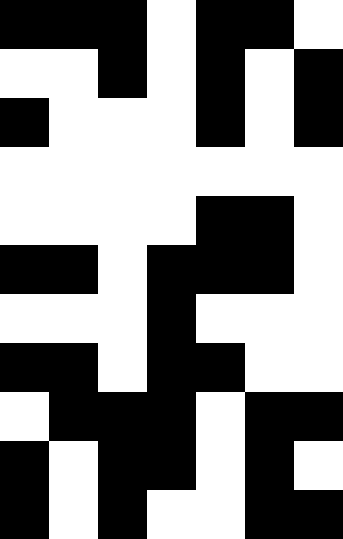[["black", "black", "black", "white", "black", "black", "white"], ["white", "white", "black", "white", "black", "white", "black"], ["black", "white", "white", "white", "black", "white", "black"], ["white", "white", "white", "white", "white", "white", "white"], ["white", "white", "white", "white", "black", "black", "white"], ["black", "black", "white", "black", "black", "black", "white"], ["white", "white", "white", "black", "white", "white", "white"], ["black", "black", "white", "black", "black", "white", "white"], ["white", "black", "black", "black", "white", "black", "black"], ["black", "white", "black", "black", "white", "black", "white"], ["black", "white", "black", "white", "white", "black", "black"]]